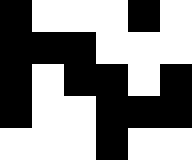[["black", "white", "white", "white", "black", "white"], ["black", "black", "black", "white", "white", "white"], ["black", "white", "black", "black", "white", "black"], ["black", "white", "white", "black", "black", "black"], ["white", "white", "white", "black", "white", "white"]]